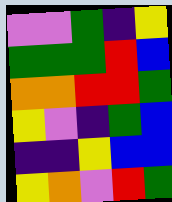[["violet", "violet", "green", "indigo", "yellow"], ["green", "green", "green", "red", "blue"], ["orange", "orange", "red", "red", "green"], ["yellow", "violet", "indigo", "green", "blue"], ["indigo", "indigo", "yellow", "blue", "blue"], ["yellow", "orange", "violet", "red", "green"]]